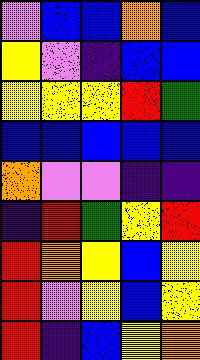[["violet", "blue", "blue", "orange", "blue"], ["yellow", "violet", "indigo", "blue", "blue"], ["yellow", "yellow", "yellow", "red", "green"], ["blue", "blue", "blue", "blue", "blue"], ["orange", "violet", "violet", "indigo", "indigo"], ["indigo", "red", "green", "yellow", "red"], ["red", "orange", "yellow", "blue", "yellow"], ["red", "violet", "yellow", "blue", "yellow"], ["red", "indigo", "blue", "yellow", "orange"]]